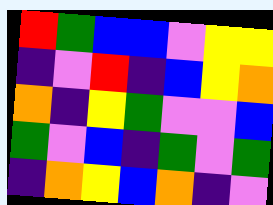[["red", "green", "blue", "blue", "violet", "yellow", "yellow"], ["indigo", "violet", "red", "indigo", "blue", "yellow", "orange"], ["orange", "indigo", "yellow", "green", "violet", "violet", "blue"], ["green", "violet", "blue", "indigo", "green", "violet", "green"], ["indigo", "orange", "yellow", "blue", "orange", "indigo", "violet"]]